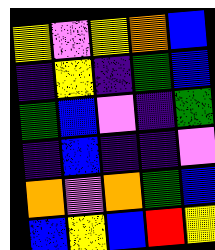[["yellow", "violet", "yellow", "orange", "blue"], ["indigo", "yellow", "indigo", "green", "blue"], ["green", "blue", "violet", "indigo", "green"], ["indigo", "blue", "indigo", "indigo", "violet"], ["orange", "violet", "orange", "green", "blue"], ["blue", "yellow", "blue", "red", "yellow"]]